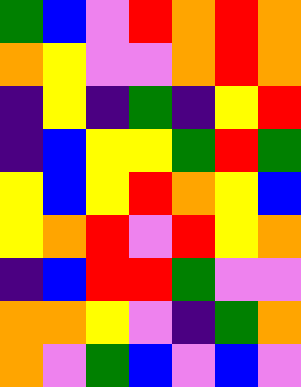[["green", "blue", "violet", "red", "orange", "red", "orange"], ["orange", "yellow", "violet", "violet", "orange", "red", "orange"], ["indigo", "yellow", "indigo", "green", "indigo", "yellow", "red"], ["indigo", "blue", "yellow", "yellow", "green", "red", "green"], ["yellow", "blue", "yellow", "red", "orange", "yellow", "blue"], ["yellow", "orange", "red", "violet", "red", "yellow", "orange"], ["indigo", "blue", "red", "red", "green", "violet", "violet"], ["orange", "orange", "yellow", "violet", "indigo", "green", "orange"], ["orange", "violet", "green", "blue", "violet", "blue", "violet"]]